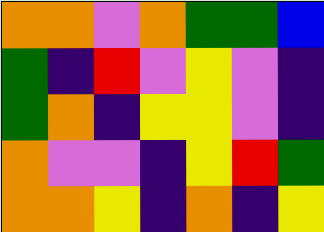[["orange", "orange", "violet", "orange", "green", "green", "blue"], ["green", "indigo", "red", "violet", "yellow", "violet", "indigo"], ["green", "orange", "indigo", "yellow", "yellow", "violet", "indigo"], ["orange", "violet", "violet", "indigo", "yellow", "red", "green"], ["orange", "orange", "yellow", "indigo", "orange", "indigo", "yellow"]]